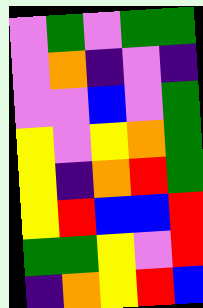[["violet", "green", "violet", "green", "green"], ["violet", "orange", "indigo", "violet", "indigo"], ["violet", "violet", "blue", "violet", "green"], ["yellow", "violet", "yellow", "orange", "green"], ["yellow", "indigo", "orange", "red", "green"], ["yellow", "red", "blue", "blue", "red"], ["green", "green", "yellow", "violet", "red"], ["indigo", "orange", "yellow", "red", "blue"]]